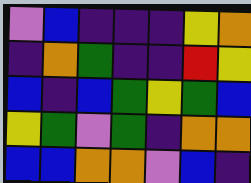[["violet", "blue", "indigo", "indigo", "indigo", "yellow", "orange"], ["indigo", "orange", "green", "indigo", "indigo", "red", "yellow"], ["blue", "indigo", "blue", "green", "yellow", "green", "blue"], ["yellow", "green", "violet", "green", "indigo", "orange", "orange"], ["blue", "blue", "orange", "orange", "violet", "blue", "indigo"]]